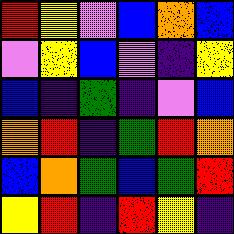[["red", "yellow", "violet", "blue", "orange", "blue"], ["violet", "yellow", "blue", "violet", "indigo", "yellow"], ["blue", "indigo", "green", "indigo", "violet", "blue"], ["orange", "red", "indigo", "green", "red", "orange"], ["blue", "orange", "green", "blue", "green", "red"], ["yellow", "red", "indigo", "red", "yellow", "indigo"]]